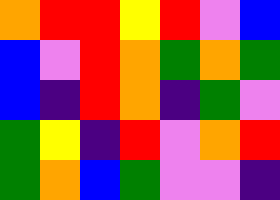[["orange", "red", "red", "yellow", "red", "violet", "blue"], ["blue", "violet", "red", "orange", "green", "orange", "green"], ["blue", "indigo", "red", "orange", "indigo", "green", "violet"], ["green", "yellow", "indigo", "red", "violet", "orange", "red"], ["green", "orange", "blue", "green", "violet", "violet", "indigo"]]